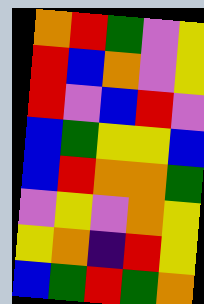[["orange", "red", "green", "violet", "yellow"], ["red", "blue", "orange", "violet", "yellow"], ["red", "violet", "blue", "red", "violet"], ["blue", "green", "yellow", "yellow", "blue"], ["blue", "red", "orange", "orange", "green"], ["violet", "yellow", "violet", "orange", "yellow"], ["yellow", "orange", "indigo", "red", "yellow"], ["blue", "green", "red", "green", "orange"]]